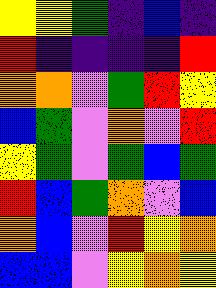[["yellow", "yellow", "green", "indigo", "blue", "indigo"], ["red", "indigo", "indigo", "indigo", "indigo", "red"], ["orange", "orange", "violet", "green", "red", "yellow"], ["blue", "green", "violet", "orange", "violet", "red"], ["yellow", "green", "violet", "green", "blue", "green"], ["red", "blue", "green", "orange", "violet", "blue"], ["orange", "blue", "violet", "red", "yellow", "orange"], ["blue", "blue", "violet", "yellow", "orange", "yellow"]]